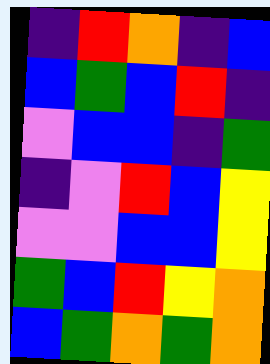[["indigo", "red", "orange", "indigo", "blue"], ["blue", "green", "blue", "red", "indigo"], ["violet", "blue", "blue", "indigo", "green"], ["indigo", "violet", "red", "blue", "yellow"], ["violet", "violet", "blue", "blue", "yellow"], ["green", "blue", "red", "yellow", "orange"], ["blue", "green", "orange", "green", "orange"]]